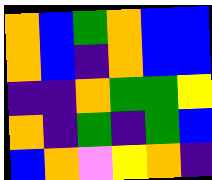[["orange", "blue", "green", "orange", "blue", "blue"], ["orange", "blue", "indigo", "orange", "blue", "blue"], ["indigo", "indigo", "orange", "green", "green", "yellow"], ["orange", "indigo", "green", "indigo", "green", "blue"], ["blue", "orange", "violet", "yellow", "orange", "indigo"]]